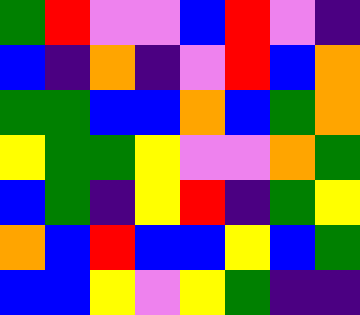[["green", "red", "violet", "violet", "blue", "red", "violet", "indigo"], ["blue", "indigo", "orange", "indigo", "violet", "red", "blue", "orange"], ["green", "green", "blue", "blue", "orange", "blue", "green", "orange"], ["yellow", "green", "green", "yellow", "violet", "violet", "orange", "green"], ["blue", "green", "indigo", "yellow", "red", "indigo", "green", "yellow"], ["orange", "blue", "red", "blue", "blue", "yellow", "blue", "green"], ["blue", "blue", "yellow", "violet", "yellow", "green", "indigo", "indigo"]]